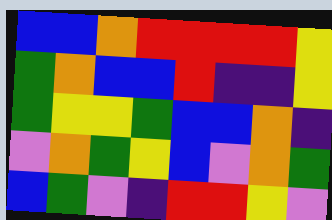[["blue", "blue", "orange", "red", "red", "red", "red", "yellow"], ["green", "orange", "blue", "blue", "red", "indigo", "indigo", "yellow"], ["green", "yellow", "yellow", "green", "blue", "blue", "orange", "indigo"], ["violet", "orange", "green", "yellow", "blue", "violet", "orange", "green"], ["blue", "green", "violet", "indigo", "red", "red", "yellow", "violet"]]